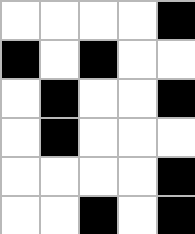[["white", "white", "white", "white", "black"], ["black", "white", "black", "white", "white"], ["white", "black", "white", "white", "black"], ["white", "black", "white", "white", "white"], ["white", "white", "white", "white", "black"], ["white", "white", "black", "white", "black"]]